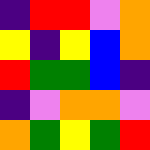[["indigo", "red", "red", "violet", "orange"], ["yellow", "indigo", "yellow", "blue", "orange"], ["red", "green", "green", "blue", "indigo"], ["indigo", "violet", "orange", "orange", "violet"], ["orange", "green", "yellow", "green", "red"]]